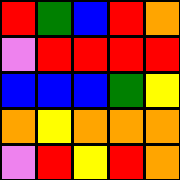[["red", "green", "blue", "red", "orange"], ["violet", "red", "red", "red", "red"], ["blue", "blue", "blue", "green", "yellow"], ["orange", "yellow", "orange", "orange", "orange"], ["violet", "red", "yellow", "red", "orange"]]